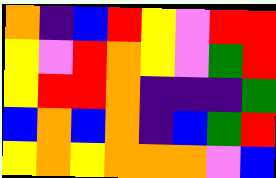[["orange", "indigo", "blue", "red", "yellow", "violet", "red", "red"], ["yellow", "violet", "red", "orange", "yellow", "violet", "green", "red"], ["yellow", "red", "red", "orange", "indigo", "indigo", "indigo", "green"], ["blue", "orange", "blue", "orange", "indigo", "blue", "green", "red"], ["yellow", "orange", "yellow", "orange", "orange", "orange", "violet", "blue"]]